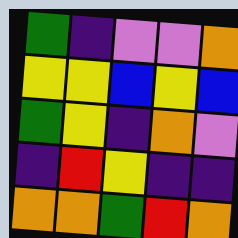[["green", "indigo", "violet", "violet", "orange"], ["yellow", "yellow", "blue", "yellow", "blue"], ["green", "yellow", "indigo", "orange", "violet"], ["indigo", "red", "yellow", "indigo", "indigo"], ["orange", "orange", "green", "red", "orange"]]